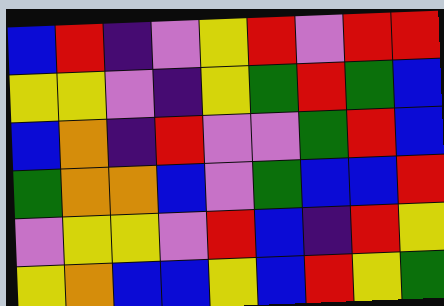[["blue", "red", "indigo", "violet", "yellow", "red", "violet", "red", "red"], ["yellow", "yellow", "violet", "indigo", "yellow", "green", "red", "green", "blue"], ["blue", "orange", "indigo", "red", "violet", "violet", "green", "red", "blue"], ["green", "orange", "orange", "blue", "violet", "green", "blue", "blue", "red"], ["violet", "yellow", "yellow", "violet", "red", "blue", "indigo", "red", "yellow"], ["yellow", "orange", "blue", "blue", "yellow", "blue", "red", "yellow", "green"]]